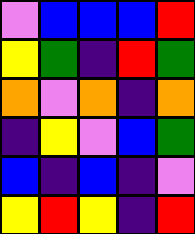[["violet", "blue", "blue", "blue", "red"], ["yellow", "green", "indigo", "red", "green"], ["orange", "violet", "orange", "indigo", "orange"], ["indigo", "yellow", "violet", "blue", "green"], ["blue", "indigo", "blue", "indigo", "violet"], ["yellow", "red", "yellow", "indigo", "red"]]